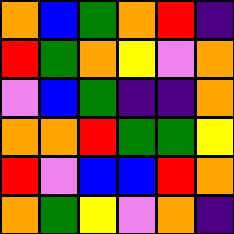[["orange", "blue", "green", "orange", "red", "indigo"], ["red", "green", "orange", "yellow", "violet", "orange"], ["violet", "blue", "green", "indigo", "indigo", "orange"], ["orange", "orange", "red", "green", "green", "yellow"], ["red", "violet", "blue", "blue", "red", "orange"], ["orange", "green", "yellow", "violet", "orange", "indigo"]]